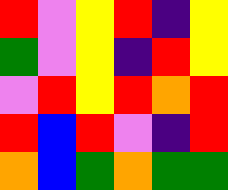[["red", "violet", "yellow", "red", "indigo", "yellow"], ["green", "violet", "yellow", "indigo", "red", "yellow"], ["violet", "red", "yellow", "red", "orange", "red"], ["red", "blue", "red", "violet", "indigo", "red"], ["orange", "blue", "green", "orange", "green", "green"]]